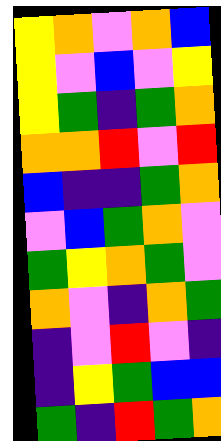[["yellow", "orange", "violet", "orange", "blue"], ["yellow", "violet", "blue", "violet", "yellow"], ["yellow", "green", "indigo", "green", "orange"], ["orange", "orange", "red", "violet", "red"], ["blue", "indigo", "indigo", "green", "orange"], ["violet", "blue", "green", "orange", "violet"], ["green", "yellow", "orange", "green", "violet"], ["orange", "violet", "indigo", "orange", "green"], ["indigo", "violet", "red", "violet", "indigo"], ["indigo", "yellow", "green", "blue", "blue"], ["green", "indigo", "red", "green", "orange"]]